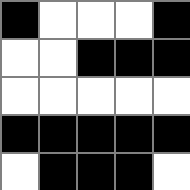[["black", "white", "white", "white", "black"], ["white", "white", "black", "black", "black"], ["white", "white", "white", "white", "white"], ["black", "black", "black", "black", "black"], ["white", "black", "black", "black", "white"]]